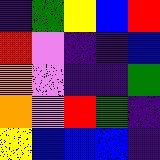[["indigo", "green", "yellow", "blue", "red"], ["red", "violet", "indigo", "indigo", "blue"], ["orange", "violet", "indigo", "indigo", "green"], ["orange", "violet", "red", "green", "indigo"], ["yellow", "blue", "blue", "blue", "indigo"]]